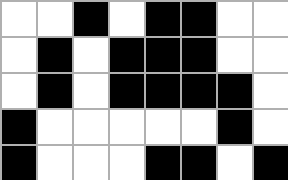[["white", "white", "black", "white", "black", "black", "white", "white"], ["white", "black", "white", "black", "black", "black", "white", "white"], ["white", "black", "white", "black", "black", "black", "black", "white"], ["black", "white", "white", "white", "white", "white", "black", "white"], ["black", "white", "white", "white", "black", "black", "white", "black"]]